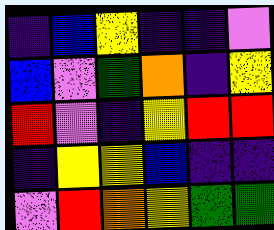[["indigo", "blue", "yellow", "indigo", "indigo", "violet"], ["blue", "violet", "green", "orange", "indigo", "yellow"], ["red", "violet", "indigo", "yellow", "red", "red"], ["indigo", "yellow", "yellow", "blue", "indigo", "indigo"], ["violet", "red", "orange", "yellow", "green", "green"]]